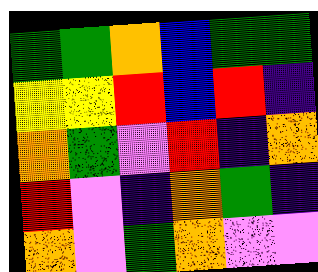[["green", "green", "orange", "blue", "green", "green"], ["yellow", "yellow", "red", "blue", "red", "indigo"], ["orange", "green", "violet", "red", "indigo", "orange"], ["red", "violet", "indigo", "orange", "green", "indigo"], ["orange", "violet", "green", "orange", "violet", "violet"]]